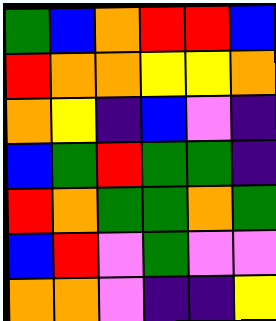[["green", "blue", "orange", "red", "red", "blue"], ["red", "orange", "orange", "yellow", "yellow", "orange"], ["orange", "yellow", "indigo", "blue", "violet", "indigo"], ["blue", "green", "red", "green", "green", "indigo"], ["red", "orange", "green", "green", "orange", "green"], ["blue", "red", "violet", "green", "violet", "violet"], ["orange", "orange", "violet", "indigo", "indigo", "yellow"]]